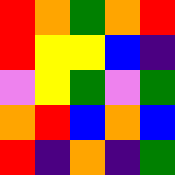[["red", "orange", "green", "orange", "red"], ["red", "yellow", "yellow", "blue", "indigo"], ["violet", "yellow", "green", "violet", "green"], ["orange", "red", "blue", "orange", "blue"], ["red", "indigo", "orange", "indigo", "green"]]